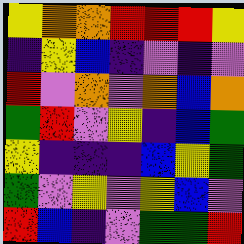[["yellow", "orange", "orange", "red", "red", "red", "yellow"], ["indigo", "yellow", "blue", "indigo", "violet", "indigo", "violet"], ["red", "violet", "orange", "violet", "orange", "blue", "orange"], ["green", "red", "violet", "yellow", "indigo", "blue", "green"], ["yellow", "indigo", "indigo", "indigo", "blue", "yellow", "green"], ["green", "violet", "yellow", "violet", "yellow", "blue", "violet"], ["red", "blue", "indigo", "violet", "green", "green", "red"]]